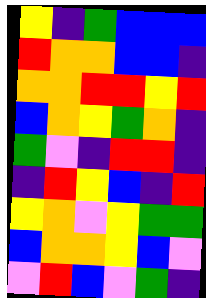[["yellow", "indigo", "green", "blue", "blue", "blue"], ["red", "orange", "orange", "blue", "blue", "indigo"], ["orange", "orange", "red", "red", "yellow", "red"], ["blue", "orange", "yellow", "green", "orange", "indigo"], ["green", "violet", "indigo", "red", "red", "indigo"], ["indigo", "red", "yellow", "blue", "indigo", "red"], ["yellow", "orange", "violet", "yellow", "green", "green"], ["blue", "orange", "orange", "yellow", "blue", "violet"], ["violet", "red", "blue", "violet", "green", "indigo"]]